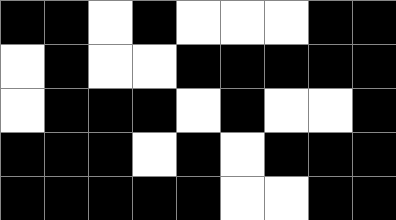[["black", "black", "white", "black", "white", "white", "white", "black", "black"], ["white", "black", "white", "white", "black", "black", "black", "black", "black"], ["white", "black", "black", "black", "white", "black", "white", "white", "black"], ["black", "black", "black", "white", "black", "white", "black", "black", "black"], ["black", "black", "black", "black", "black", "white", "white", "black", "black"]]